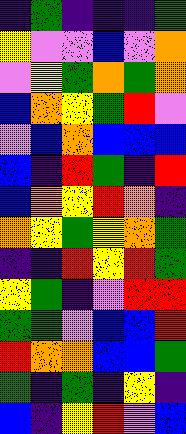[["indigo", "green", "indigo", "indigo", "indigo", "green"], ["yellow", "violet", "violet", "blue", "violet", "orange"], ["violet", "yellow", "green", "orange", "green", "orange"], ["blue", "orange", "yellow", "green", "red", "violet"], ["violet", "blue", "orange", "blue", "blue", "blue"], ["blue", "indigo", "red", "green", "indigo", "red"], ["blue", "orange", "yellow", "red", "orange", "indigo"], ["orange", "yellow", "green", "yellow", "orange", "green"], ["indigo", "indigo", "red", "yellow", "red", "green"], ["yellow", "green", "indigo", "violet", "red", "red"], ["green", "green", "violet", "blue", "blue", "red"], ["red", "orange", "orange", "blue", "blue", "green"], ["green", "indigo", "green", "indigo", "yellow", "indigo"], ["blue", "indigo", "yellow", "red", "violet", "blue"]]